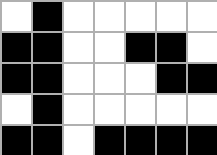[["white", "black", "white", "white", "white", "white", "white"], ["black", "black", "white", "white", "black", "black", "white"], ["black", "black", "white", "white", "white", "black", "black"], ["white", "black", "white", "white", "white", "white", "white"], ["black", "black", "white", "black", "black", "black", "black"]]